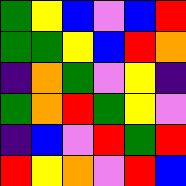[["green", "yellow", "blue", "violet", "blue", "red"], ["green", "green", "yellow", "blue", "red", "orange"], ["indigo", "orange", "green", "violet", "yellow", "indigo"], ["green", "orange", "red", "green", "yellow", "violet"], ["indigo", "blue", "violet", "red", "green", "red"], ["red", "yellow", "orange", "violet", "red", "blue"]]